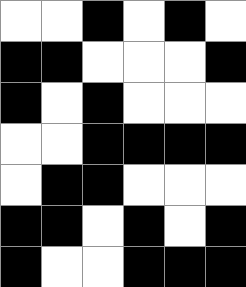[["white", "white", "black", "white", "black", "white"], ["black", "black", "white", "white", "white", "black"], ["black", "white", "black", "white", "white", "white"], ["white", "white", "black", "black", "black", "black"], ["white", "black", "black", "white", "white", "white"], ["black", "black", "white", "black", "white", "black"], ["black", "white", "white", "black", "black", "black"]]